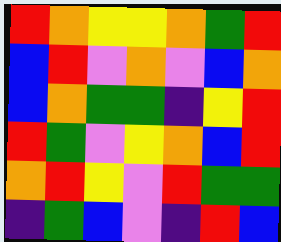[["red", "orange", "yellow", "yellow", "orange", "green", "red"], ["blue", "red", "violet", "orange", "violet", "blue", "orange"], ["blue", "orange", "green", "green", "indigo", "yellow", "red"], ["red", "green", "violet", "yellow", "orange", "blue", "red"], ["orange", "red", "yellow", "violet", "red", "green", "green"], ["indigo", "green", "blue", "violet", "indigo", "red", "blue"]]